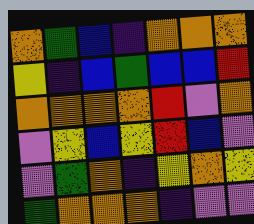[["orange", "green", "blue", "indigo", "orange", "orange", "orange"], ["yellow", "indigo", "blue", "green", "blue", "blue", "red"], ["orange", "orange", "orange", "orange", "red", "violet", "orange"], ["violet", "yellow", "blue", "yellow", "red", "blue", "violet"], ["violet", "green", "orange", "indigo", "yellow", "orange", "yellow"], ["green", "orange", "orange", "orange", "indigo", "violet", "violet"]]